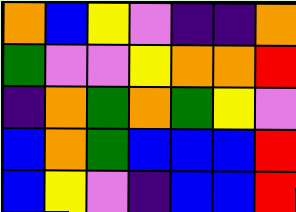[["orange", "blue", "yellow", "violet", "indigo", "indigo", "orange"], ["green", "violet", "violet", "yellow", "orange", "orange", "red"], ["indigo", "orange", "green", "orange", "green", "yellow", "violet"], ["blue", "orange", "green", "blue", "blue", "blue", "red"], ["blue", "yellow", "violet", "indigo", "blue", "blue", "red"]]